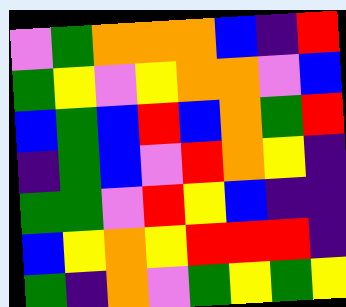[["violet", "green", "orange", "orange", "orange", "blue", "indigo", "red"], ["green", "yellow", "violet", "yellow", "orange", "orange", "violet", "blue"], ["blue", "green", "blue", "red", "blue", "orange", "green", "red"], ["indigo", "green", "blue", "violet", "red", "orange", "yellow", "indigo"], ["green", "green", "violet", "red", "yellow", "blue", "indigo", "indigo"], ["blue", "yellow", "orange", "yellow", "red", "red", "red", "indigo"], ["green", "indigo", "orange", "violet", "green", "yellow", "green", "yellow"]]